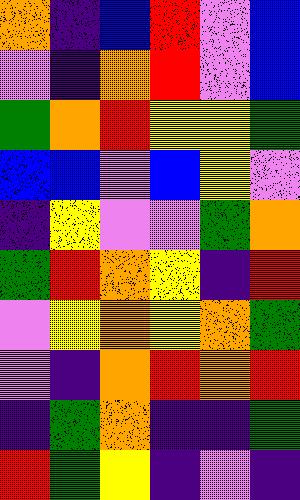[["orange", "indigo", "blue", "red", "violet", "blue"], ["violet", "indigo", "orange", "red", "violet", "blue"], ["green", "orange", "red", "yellow", "yellow", "green"], ["blue", "blue", "violet", "blue", "yellow", "violet"], ["indigo", "yellow", "violet", "violet", "green", "orange"], ["green", "red", "orange", "yellow", "indigo", "red"], ["violet", "yellow", "orange", "yellow", "orange", "green"], ["violet", "indigo", "orange", "red", "orange", "red"], ["indigo", "green", "orange", "indigo", "indigo", "green"], ["red", "green", "yellow", "indigo", "violet", "indigo"]]